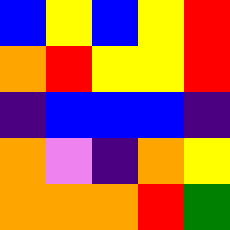[["blue", "yellow", "blue", "yellow", "red"], ["orange", "red", "yellow", "yellow", "red"], ["indigo", "blue", "blue", "blue", "indigo"], ["orange", "violet", "indigo", "orange", "yellow"], ["orange", "orange", "orange", "red", "green"]]